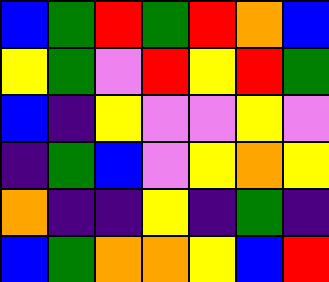[["blue", "green", "red", "green", "red", "orange", "blue"], ["yellow", "green", "violet", "red", "yellow", "red", "green"], ["blue", "indigo", "yellow", "violet", "violet", "yellow", "violet"], ["indigo", "green", "blue", "violet", "yellow", "orange", "yellow"], ["orange", "indigo", "indigo", "yellow", "indigo", "green", "indigo"], ["blue", "green", "orange", "orange", "yellow", "blue", "red"]]